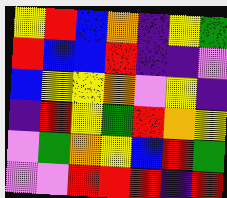[["yellow", "red", "blue", "orange", "indigo", "yellow", "green"], ["red", "blue", "blue", "red", "indigo", "indigo", "violet"], ["blue", "yellow", "yellow", "orange", "violet", "yellow", "indigo"], ["indigo", "red", "yellow", "green", "red", "orange", "yellow"], ["violet", "green", "orange", "yellow", "blue", "red", "green"], ["violet", "violet", "red", "red", "red", "indigo", "red"]]